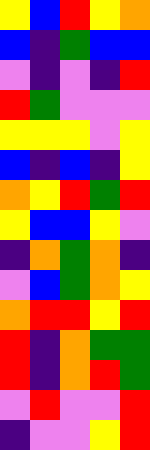[["yellow", "blue", "red", "yellow", "orange"], ["blue", "indigo", "green", "blue", "blue"], ["violet", "indigo", "violet", "indigo", "red"], ["red", "green", "violet", "violet", "violet"], ["yellow", "yellow", "yellow", "violet", "yellow"], ["blue", "indigo", "blue", "indigo", "yellow"], ["orange", "yellow", "red", "green", "red"], ["yellow", "blue", "blue", "yellow", "violet"], ["indigo", "orange", "green", "orange", "indigo"], ["violet", "blue", "green", "orange", "yellow"], ["orange", "red", "red", "yellow", "red"], ["red", "indigo", "orange", "green", "green"], ["red", "indigo", "orange", "red", "green"], ["violet", "red", "violet", "violet", "red"], ["indigo", "violet", "violet", "yellow", "red"]]